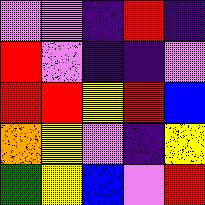[["violet", "violet", "indigo", "red", "indigo"], ["red", "violet", "indigo", "indigo", "violet"], ["red", "red", "yellow", "red", "blue"], ["orange", "yellow", "violet", "indigo", "yellow"], ["green", "yellow", "blue", "violet", "red"]]